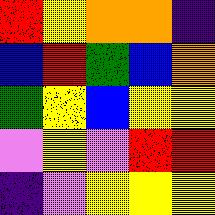[["red", "yellow", "orange", "orange", "indigo"], ["blue", "red", "green", "blue", "orange"], ["green", "yellow", "blue", "yellow", "yellow"], ["violet", "yellow", "violet", "red", "red"], ["indigo", "violet", "yellow", "yellow", "yellow"]]